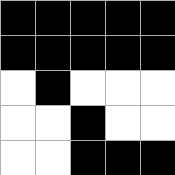[["black", "black", "black", "black", "black"], ["black", "black", "black", "black", "black"], ["white", "black", "white", "white", "white"], ["white", "white", "black", "white", "white"], ["white", "white", "black", "black", "black"]]